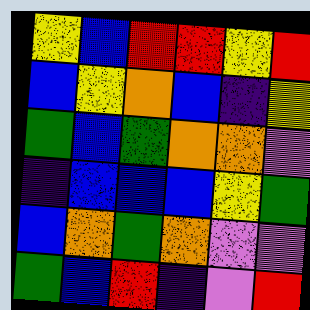[["yellow", "blue", "red", "red", "yellow", "red"], ["blue", "yellow", "orange", "blue", "indigo", "yellow"], ["green", "blue", "green", "orange", "orange", "violet"], ["indigo", "blue", "blue", "blue", "yellow", "green"], ["blue", "orange", "green", "orange", "violet", "violet"], ["green", "blue", "red", "indigo", "violet", "red"]]